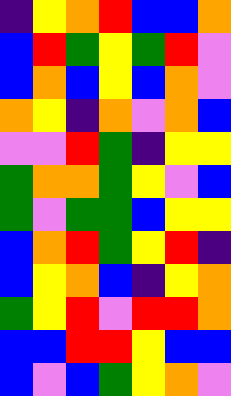[["indigo", "yellow", "orange", "red", "blue", "blue", "orange"], ["blue", "red", "green", "yellow", "green", "red", "violet"], ["blue", "orange", "blue", "yellow", "blue", "orange", "violet"], ["orange", "yellow", "indigo", "orange", "violet", "orange", "blue"], ["violet", "violet", "red", "green", "indigo", "yellow", "yellow"], ["green", "orange", "orange", "green", "yellow", "violet", "blue"], ["green", "violet", "green", "green", "blue", "yellow", "yellow"], ["blue", "orange", "red", "green", "yellow", "red", "indigo"], ["blue", "yellow", "orange", "blue", "indigo", "yellow", "orange"], ["green", "yellow", "red", "violet", "red", "red", "orange"], ["blue", "blue", "red", "red", "yellow", "blue", "blue"], ["blue", "violet", "blue", "green", "yellow", "orange", "violet"]]